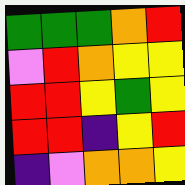[["green", "green", "green", "orange", "red"], ["violet", "red", "orange", "yellow", "yellow"], ["red", "red", "yellow", "green", "yellow"], ["red", "red", "indigo", "yellow", "red"], ["indigo", "violet", "orange", "orange", "yellow"]]